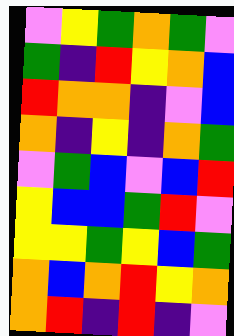[["violet", "yellow", "green", "orange", "green", "violet"], ["green", "indigo", "red", "yellow", "orange", "blue"], ["red", "orange", "orange", "indigo", "violet", "blue"], ["orange", "indigo", "yellow", "indigo", "orange", "green"], ["violet", "green", "blue", "violet", "blue", "red"], ["yellow", "blue", "blue", "green", "red", "violet"], ["yellow", "yellow", "green", "yellow", "blue", "green"], ["orange", "blue", "orange", "red", "yellow", "orange"], ["orange", "red", "indigo", "red", "indigo", "violet"]]